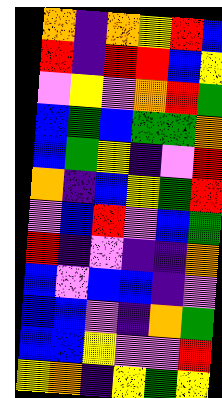[["orange", "indigo", "orange", "yellow", "red", "blue"], ["red", "indigo", "red", "red", "blue", "yellow"], ["violet", "yellow", "violet", "orange", "red", "green"], ["blue", "green", "blue", "green", "green", "orange"], ["blue", "green", "yellow", "indigo", "violet", "red"], ["orange", "indigo", "blue", "yellow", "green", "red"], ["violet", "blue", "red", "violet", "blue", "green"], ["red", "indigo", "violet", "indigo", "indigo", "orange"], ["blue", "violet", "blue", "blue", "indigo", "violet"], ["blue", "blue", "violet", "indigo", "orange", "green"], ["blue", "blue", "yellow", "violet", "violet", "red"], ["yellow", "orange", "indigo", "yellow", "green", "yellow"]]